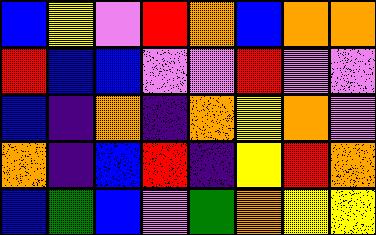[["blue", "yellow", "violet", "red", "orange", "blue", "orange", "orange"], ["red", "blue", "blue", "violet", "violet", "red", "violet", "violet"], ["blue", "indigo", "orange", "indigo", "orange", "yellow", "orange", "violet"], ["orange", "indigo", "blue", "red", "indigo", "yellow", "red", "orange"], ["blue", "green", "blue", "violet", "green", "orange", "yellow", "yellow"]]